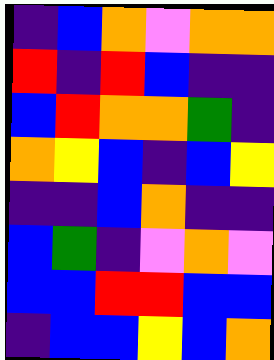[["indigo", "blue", "orange", "violet", "orange", "orange"], ["red", "indigo", "red", "blue", "indigo", "indigo"], ["blue", "red", "orange", "orange", "green", "indigo"], ["orange", "yellow", "blue", "indigo", "blue", "yellow"], ["indigo", "indigo", "blue", "orange", "indigo", "indigo"], ["blue", "green", "indigo", "violet", "orange", "violet"], ["blue", "blue", "red", "red", "blue", "blue"], ["indigo", "blue", "blue", "yellow", "blue", "orange"]]